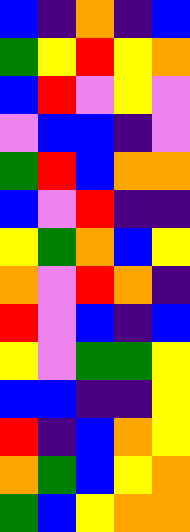[["blue", "indigo", "orange", "indigo", "blue"], ["green", "yellow", "red", "yellow", "orange"], ["blue", "red", "violet", "yellow", "violet"], ["violet", "blue", "blue", "indigo", "violet"], ["green", "red", "blue", "orange", "orange"], ["blue", "violet", "red", "indigo", "indigo"], ["yellow", "green", "orange", "blue", "yellow"], ["orange", "violet", "red", "orange", "indigo"], ["red", "violet", "blue", "indigo", "blue"], ["yellow", "violet", "green", "green", "yellow"], ["blue", "blue", "indigo", "indigo", "yellow"], ["red", "indigo", "blue", "orange", "yellow"], ["orange", "green", "blue", "yellow", "orange"], ["green", "blue", "yellow", "orange", "orange"]]